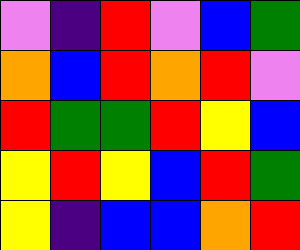[["violet", "indigo", "red", "violet", "blue", "green"], ["orange", "blue", "red", "orange", "red", "violet"], ["red", "green", "green", "red", "yellow", "blue"], ["yellow", "red", "yellow", "blue", "red", "green"], ["yellow", "indigo", "blue", "blue", "orange", "red"]]